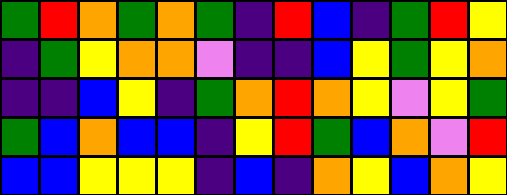[["green", "red", "orange", "green", "orange", "green", "indigo", "red", "blue", "indigo", "green", "red", "yellow"], ["indigo", "green", "yellow", "orange", "orange", "violet", "indigo", "indigo", "blue", "yellow", "green", "yellow", "orange"], ["indigo", "indigo", "blue", "yellow", "indigo", "green", "orange", "red", "orange", "yellow", "violet", "yellow", "green"], ["green", "blue", "orange", "blue", "blue", "indigo", "yellow", "red", "green", "blue", "orange", "violet", "red"], ["blue", "blue", "yellow", "yellow", "yellow", "indigo", "blue", "indigo", "orange", "yellow", "blue", "orange", "yellow"]]